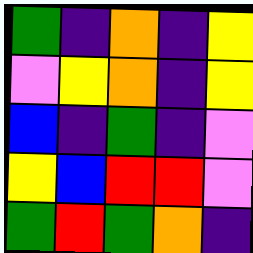[["green", "indigo", "orange", "indigo", "yellow"], ["violet", "yellow", "orange", "indigo", "yellow"], ["blue", "indigo", "green", "indigo", "violet"], ["yellow", "blue", "red", "red", "violet"], ["green", "red", "green", "orange", "indigo"]]